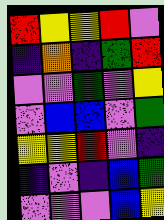[["red", "yellow", "yellow", "red", "violet"], ["indigo", "orange", "indigo", "green", "red"], ["violet", "violet", "green", "violet", "yellow"], ["violet", "blue", "blue", "violet", "green"], ["yellow", "yellow", "red", "violet", "indigo"], ["indigo", "violet", "indigo", "blue", "green"], ["violet", "violet", "violet", "blue", "yellow"]]